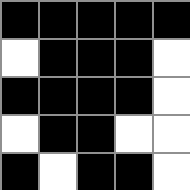[["black", "black", "black", "black", "black"], ["white", "black", "black", "black", "white"], ["black", "black", "black", "black", "white"], ["white", "black", "black", "white", "white"], ["black", "white", "black", "black", "white"]]